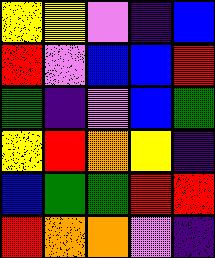[["yellow", "yellow", "violet", "indigo", "blue"], ["red", "violet", "blue", "blue", "red"], ["green", "indigo", "violet", "blue", "green"], ["yellow", "red", "orange", "yellow", "indigo"], ["blue", "green", "green", "red", "red"], ["red", "orange", "orange", "violet", "indigo"]]